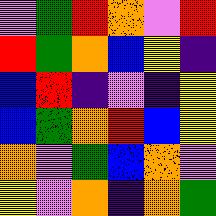[["violet", "green", "red", "orange", "violet", "red"], ["red", "green", "orange", "blue", "yellow", "indigo"], ["blue", "red", "indigo", "violet", "indigo", "yellow"], ["blue", "green", "orange", "red", "blue", "yellow"], ["orange", "violet", "green", "blue", "orange", "violet"], ["yellow", "violet", "orange", "indigo", "orange", "green"]]